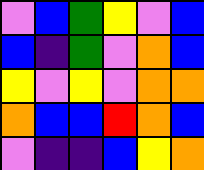[["violet", "blue", "green", "yellow", "violet", "blue"], ["blue", "indigo", "green", "violet", "orange", "blue"], ["yellow", "violet", "yellow", "violet", "orange", "orange"], ["orange", "blue", "blue", "red", "orange", "blue"], ["violet", "indigo", "indigo", "blue", "yellow", "orange"]]